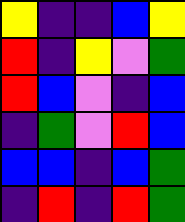[["yellow", "indigo", "indigo", "blue", "yellow"], ["red", "indigo", "yellow", "violet", "green"], ["red", "blue", "violet", "indigo", "blue"], ["indigo", "green", "violet", "red", "blue"], ["blue", "blue", "indigo", "blue", "green"], ["indigo", "red", "indigo", "red", "green"]]